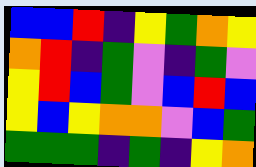[["blue", "blue", "red", "indigo", "yellow", "green", "orange", "yellow"], ["orange", "red", "indigo", "green", "violet", "indigo", "green", "violet"], ["yellow", "red", "blue", "green", "violet", "blue", "red", "blue"], ["yellow", "blue", "yellow", "orange", "orange", "violet", "blue", "green"], ["green", "green", "green", "indigo", "green", "indigo", "yellow", "orange"]]